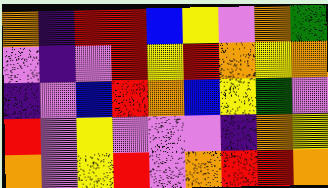[["orange", "indigo", "red", "red", "blue", "yellow", "violet", "orange", "green"], ["violet", "indigo", "violet", "red", "yellow", "red", "orange", "yellow", "orange"], ["indigo", "violet", "blue", "red", "orange", "blue", "yellow", "green", "violet"], ["red", "violet", "yellow", "violet", "violet", "violet", "indigo", "orange", "yellow"], ["orange", "violet", "yellow", "red", "violet", "orange", "red", "red", "orange"]]